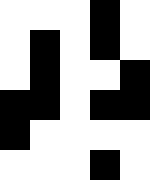[["white", "white", "white", "black", "white"], ["white", "black", "white", "black", "white"], ["white", "black", "white", "white", "black"], ["black", "black", "white", "black", "black"], ["black", "white", "white", "white", "white"], ["white", "white", "white", "black", "white"]]